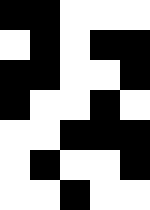[["black", "black", "white", "white", "white"], ["white", "black", "white", "black", "black"], ["black", "black", "white", "white", "black"], ["black", "white", "white", "black", "white"], ["white", "white", "black", "black", "black"], ["white", "black", "white", "white", "black"], ["white", "white", "black", "white", "white"]]